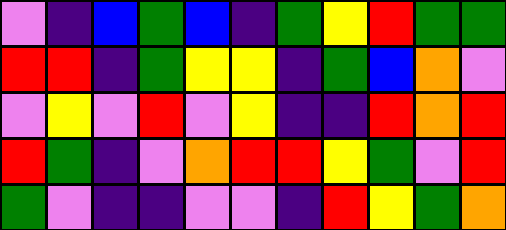[["violet", "indigo", "blue", "green", "blue", "indigo", "green", "yellow", "red", "green", "green"], ["red", "red", "indigo", "green", "yellow", "yellow", "indigo", "green", "blue", "orange", "violet"], ["violet", "yellow", "violet", "red", "violet", "yellow", "indigo", "indigo", "red", "orange", "red"], ["red", "green", "indigo", "violet", "orange", "red", "red", "yellow", "green", "violet", "red"], ["green", "violet", "indigo", "indigo", "violet", "violet", "indigo", "red", "yellow", "green", "orange"]]